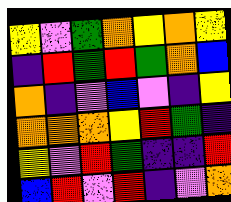[["yellow", "violet", "green", "orange", "yellow", "orange", "yellow"], ["indigo", "red", "green", "red", "green", "orange", "blue"], ["orange", "indigo", "violet", "blue", "violet", "indigo", "yellow"], ["orange", "orange", "orange", "yellow", "red", "green", "indigo"], ["yellow", "violet", "red", "green", "indigo", "indigo", "red"], ["blue", "red", "violet", "red", "indigo", "violet", "orange"]]